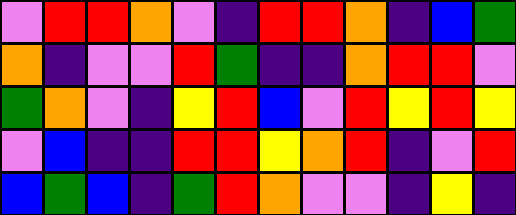[["violet", "red", "red", "orange", "violet", "indigo", "red", "red", "orange", "indigo", "blue", "green"], ["orange", "indigo", "violet", "violet", "red", "green", "indigo", "indigo", "orange", "red", "red", "violet"], ["green", "orange", "violet", "indigo", "yellow", "red", "blue", "violet", "red", "yellow", "red", "yellow"], ["violet", "blue", "indigo", "indigo", "red", "red", "yellow", "orange", "red", "indigo", "violet", "red"], ["blue", "green", "blue", "indigo", "green", "red", "orange", "violet", "violet", "indigo", "yellow", "indigo"]]